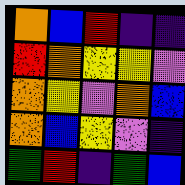[["orange", "blue", "red", "indigo", "indigo"], ["red", "orange", "yellow", "yellow", "violet"], ["orange", "yellow", "violet", "orange", "blue"], ["orange", "blue", "yellow", "violet", "indigo"], ["green", "red", "indigo", "green", "blue"]]